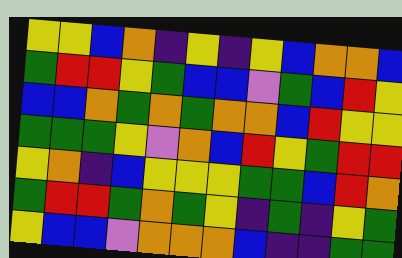[["yellow", "yellow", "blue", "orange", "indigo", "yellow", "indigo", "yellow", "blue", "orange", "orange", "blue"], ["green", "red", "red", "yellow", "green", "blue", "blue", "violet", "green", "blue", "red", "yellow"], ["blue", "blue", "orange", "green", "orange", "green", "orange", "orange", "blue", "red", "yellow", "yellow"], ["green", "green", "green", "yellow", "violet", "orange", "blue", "red", "yellow", "green", "red", "red"], ["yellow", "orange", "indigo", "blue", "yellow", "yellow", "yellow", "green", "green", "blue", "red", "orange"], ["green", "red", "red", "green", "orange", "green", "yellow", "indigo", "green", "indigo", "yellow", "green"], ["yellow", "blue", "blue", "violet", "orange", "orange", "orange", "blue", "indigo", "indigo", "green", "green"]]